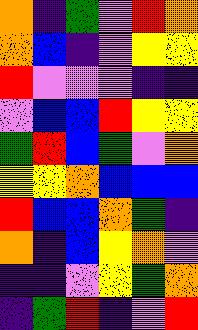[["orange", "indigo", "green", "violet", "red", "orange"], ["orange", "blue", "indigo", "violet", "yellow", "yellow"], ["red", "violet", "violet", "violet", "indigo", "indigo"], ["violet", "blue", "blue", "red", "yellow", "yellow"], ["green", "red", "blue", "green", "violet", "orange"], ["yellow", "yellow", "orange", "blue", "blue", "blue"], ["red", "blue", "blue", "orange", "green", "indigo"], ["orange", "indigo", "blue", "yellow", "orange", "violet"], ["indigo", "indigo", "violet", "yellow", "green", "orange"], ["indigo", "green", "red", "indigo", "violet", "red"]]